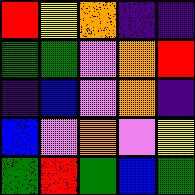[["red", "yellow", "orange", "indigo", "indigo"], ["green", "green", "violet", "orange", "red"], ["indigo", "blue", "violet", "orange", "indigo"], ["blue", "violet", "orange", "violet", "yellow"], ["green", "red", "green", "blue", "green"]]